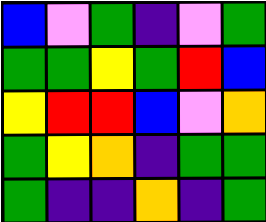[["blue", "violet", "green", "indigo", "violet", "green"], ["green", "green", "yellow", "green", "red", "blue"], ["yellow", "red", "red", "blue", "violet", "orange"], ["green", "yellow", "orange", "indigo", "green", "green"], ["green", "indigo", "indigo", "orange", "indigo", "green"]]